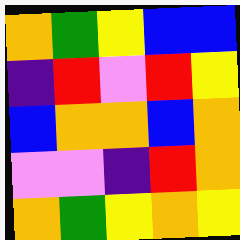[["orange", "green", "yellow", "blue", "blue"], ["indigo", "red", "violet", "red", "yellow"], ["blue", "orange", "orange", "blue", "orange"], ["violet", "violet", "indigo", "red", "orange"], ["orange", "green", "yellow", "orange", "yellow"]]